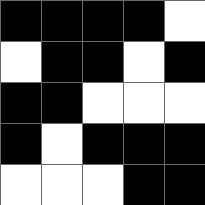[["black", "black", "black", "black", "white"], ["white", "black", "black", "white", "black"], ["black", "black", "white", "white", "white"], ["black", "white", "black", "black", "black"], ["white", "white", "white", "black", "black"]]